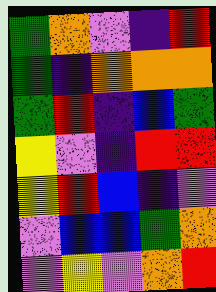[["green", "orange", "violet", "indigo", "red"], ["green", "indigo", "orange", "orange", "orange"], ["green", "red", "indigo", "blue", "green"], ["yellow", "violet", "indigo", "red", "red"], ["yellow", "red", "blue", "indigo", "violet"], ["violet", "blue", "blue", "green", "orange"], ["violet", "yellow", "violet", "orange", "red"]]